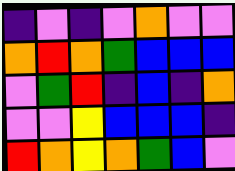[["indigo", "violet", "indigo", "violet", "orange", "violet", "violet"], ["orange", "red", "orange", "green", "blue", "blue", "blue"], ["violet", "green", "red", "indigo", "blue", "indigo", "orange"], ["violet", "violet", "yellow", "blue", "blue", "blue", "indigo"], ["red", "orange", "yellow", "orange", "green", "blue", "violet"]]